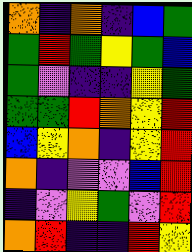[["orange", "indigo", "orange", "indigo", "blue", "green"], ["green", "red", "green", "yellow", "green", "blue"], ["green", "violet", "indigo", "indigo", "yellow", "green"], ["green", "green", "red", "orange", "yellow", "red"], ["blue", "yellow", "orange", "indigo", "yellow", "red"], ["orange", "indigo", "violet", "violet", "blue", "red"], ["indigo", "violet", "yellow", "green", "violet", "red"], ["orange", "red", "indigo", "indigo", "red", "yellow"]]